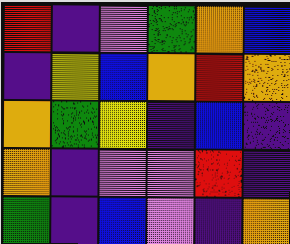[["red", "indigo", "violet", "green", "orange", "blue"], ["indigo", "yellow", "blue", "orange", "red", "orange"], ["orange", "green", "yellow", "indigo", "blue", "indigo"], ["orange", "indigo", "violet", "violet", "red", "indigo"], ["green", "indigo", "blue", "violet", "indigo", "orange"]]